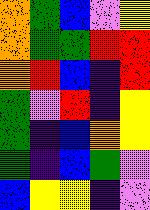[["orange", "green", "blue", "violet", "yellow"], ["orange", "green", "green", "red", "red"], ["orange", "red", "blue", "indigo", "red"], ["green", "violet", "red", "indigo", "yellow"], ["green", "indigo", "blue", "orange", "yellow"], ["green", "indigo", "blue", "green", "violet"], ["blue", "yellow", "yellow", "indigo", "violet"]]